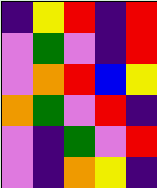[["indigo", "yellow", "red", "indigo", "red"], ["violet", "green", "violet", "indigo", "red"], ["violet", "orange", "red", "blue", "yellow"], ["orange", "green", "violet", "red", "indigo"], ["violet", "indigo", "green", "violet", "red"], ["violet", "indigo", "orange", "yellow", "indigo"]]